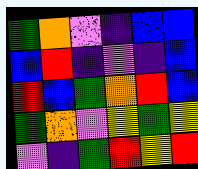[["green", "orange", "violet", "indigo", "blue", "blue"], ["blue", "red", "indigo", "violet", "indigo", "blue"], ["red", "blue", "green", "orange", "red", "blue"], ["green", "orange", "violet", "yellow", "green", "yellow"], ["violet", "indigo", "green", "red", "yellow", "red"]]